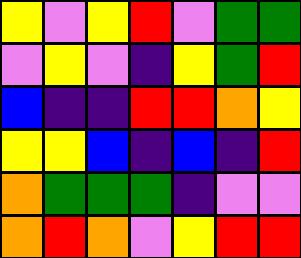[["yellow", "violet", "yellow", "red", "violet", "green", "green"], ["violet", "yellow", "violet", "indigo", "yellow", "green", "red"], ["blue", "indigo", "indigo", "red", "red", "orange", "yellow"], ["yellow", "yellow", "blue", "indigo", "blue", "indigo", "red"], ["orange", "green", "green", "green", "indigo", "violet", "violet"], ["orange", "red", "orange", "violet", "yellow", "red", "red"]]